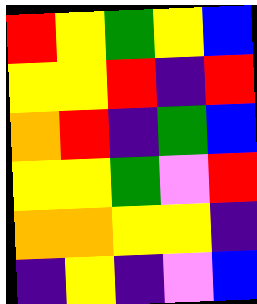[["red", "yellow", "green", "yellow", "blue"], ["yellow", "yellow", "red", "indigo", "red"], ["orange", "red", "indigo", "green", "blue"], ["yellow", "yellow", "green", "violet", "red"], ["orange", "orange", "yellow", "yellow", "indigo"], ["indigo", "yellow", "indigo", "violet", "blue"]]